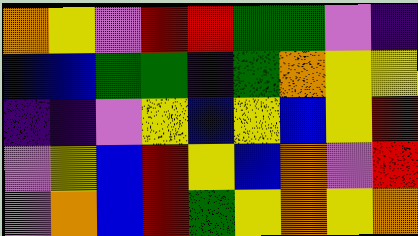[["orange", "yellow", "violet", "red", "red", "green", "green", "violet", "indigo"], ["blue", "blue", "green", "green", "indigo", "green", "orange", "yellow", "yellow"], ["indigo", "indigo", "violet", "yellow", "blue", "yellow", "blue", "yellow", "red"], ["violet", "yellow", "blue", "red", "yellow", "blue", "orange", "violet", "red"], ["violet", "orange", "blue", "red", "green", "yellow", "orange", "yellow", "orange"]]